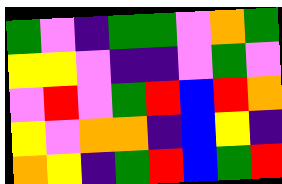[["green", "violet", "indigo", "green", "green", "violet", "orange", "green"], ["yellow", "yellow", "violet", "indigo", "indigo", "violet", "green", "violet"], ["violet", "red", "violet", "green", "red", "blue", "red", "orange"], ["yellow", "violet", "orange", "orange", "indigo", "blue", "yellow", "indigo"], ["orange", "yellow", "indigo", "green", "red", "blue", "green", "red"]]